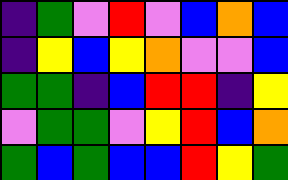[["indigo", "green", "violet", "red", "violet", "blue", "orange", "blue"], ["indigo", "yellow", "blue", "yellow", "orange", "violet", "violet", "blue"], ["green", "green", "indigo", "blue", "red", "red", "indigo", "yellow"], ["violet", "green", "green", "violet", "yellow", "red", "blue", "orange"], ["green", "blue", "green", "blue", "blue", "red", "yellow", "green"]]